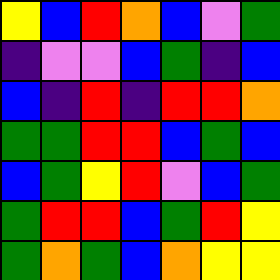[["yellow", "blue", "red", "orange", "blue", "violet", "green"], ["indigo", "violet", "violet", "blue", "green", "indigo", "blue"], ["blue", "indigo", "red", "indigo", "red", "red", "orange"], ["green", "green", "red", "red", "blue", "green", "blue"], ["blue", "green", "yellow", "red", "violet", "blue", "green"], ["green", "red", "red", "blue", "green", "red", "yellow"], ["green", "orange", "green", "blue", "orange", "yellow", "yellow"]]